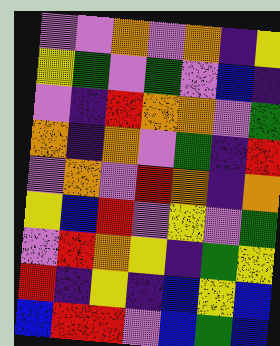[["violet", "violet", "orange", "violet", "orange", "indigo", "yellow"], ["yellow", "green", "violet", "green", "violet", "blue", "indigo"], ["violet", "indigo", "red", "orange", "orange", "violet", "green"], ["orange", "indigo", "orange", "violet", "green", "indigo", "red"], ["violet", "orange", "violet", "red", "orange", "indigo", "orange"], ["yellow", "blue", "red", "violet", "yellow", "violet", "green"], ["violet", "red", "orange", "yellow", "indigo", "green", "yellow"], ["red", "indigo", "yellow", "indigo", "blue", "yellow", "blue"], ["blue", "red", "red", "violet", "blue", "green", "blue"]]